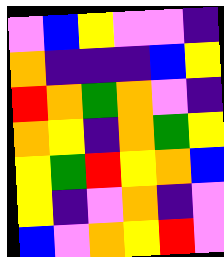[["violet", "blue", "yellow", "violet", "violet", "indigo"], ["orange", "indigo", "indigo", "indigo", "blue", "yellow"], ["red", "orange", "green", "orange", "violet", "indigo"], ["orange", "yellow", "indigo", "orange", "green", "yellow"], ["yellow", "green", "red", "yellow", "orange", "blue"], ["yellow", "indigo", "violet", "orange", "indigo", "violet"], ["blue", "violet", "orange", "yellow", "red", "violet"]]